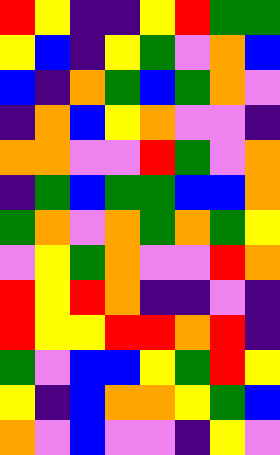[["red", "yellow", "indigo", "indigo", "yellow", "red", "green", "green"], ["yellow", "blue", "indigo", "yellow", "green", "violet", "orange", "blue"], ["blue", "indigo", "orange", "green", "blue", "green", "orange", "violet"], ["indigo", "orange", "blue", "yellow", "orange", "violet", "violet", "indigo"], ["orange", "orange", "violet", "violet", "red", "green", "violet", "orange"], ["indigo", "green", "blue", "green", "green", "blue", "blue", "orange"], ["green", "orange", "violet", "orange", "green", "orange", "green", "yellow"], ["violet", "yellow", "green", "orange", "violet", "violet", "red", "orange"], ["red", "yellow", "red", "orange", "indigo", "indigo", "violet", "indigo"], ["red", "yellow", "yellow", "red", "red", "orange", "red", "indigo"], ["green", "violet", "blue", "blue", "yellow", "green", "red", "yellow"], ["yellow", "indigo", "blue", "orange", "orange", "yellow", "green", "blue"], ["orange", "violet", "blue", "violet", "violet", "indigo", "yellow", "violet"]]